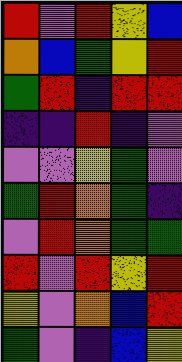[["red", "violet", "red", "yellow", "blue"], ["orange", "blue", "green", "yellow", "red"], ["green", "red", "indigo", "red", "red"], ["indigo", "indigo", "red", "indigo", "violet"], ["violet", "violet", "yellow", "green", "violet"], ["green", "red", "orange", "green", "indigo"], ["violet", "red", "orange", "green", "green"], ["red", "violet", "red", "yellow", "red"], ["yellow", "violet", "orange", "blue", "red"], ["green", "violet", "indigo", "blue", "yellow"]]